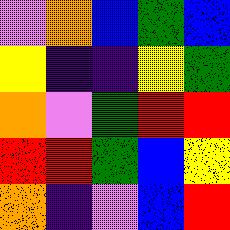[["violet", "orange", "blue", "green", "blue"], ["yellow", "indigo", "indigo", "yellow", "green"], ["orange", "violet", "green", "red", "red"], ["red", "red", "green", "blue", "yellow"], ["orange", "indigo", "violet", "blue", "red"]]